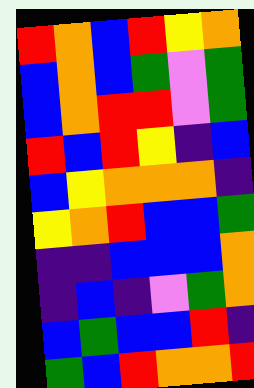[["red", "orange", "blue", "red", "yellow", "orange"], ["blue", "orange", "blue", "green", "violet", "green"], ["blue", "orange", "red", "red", "violet", "green"], ["red", "blue", "red", "yellow", "indigo", "blue"], ["blue", "yellow", "orange", "orange", "orange", "indigo"], ["yellow", "orange", "red", "blue", "blue", "green"], ["indigo", "indigo", "blue", "blue", "blue", "orange"], ["indigo", "blue", "indigo", "violet", "green", "orange"], ["blue", "green", "blue", "blue", "red", "indigo"], ["green", "blue", "red", "orange", "orange", "red"]]